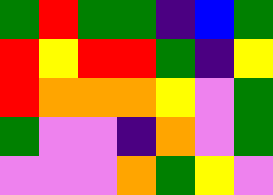[["green", "red", "green", "green", "indigo", "blue", "green"], ["red", "yellow", "red", "red", "green", "indigo", "yellow"], ["red", "orange", "orange", "orange", "yellow", "violet", "green"], ["green", "violet", "violet", "indigo", "orange", "violet", "green"], ["violet", "violet", "violet", "orange", "green", "yellow", "violet"]]